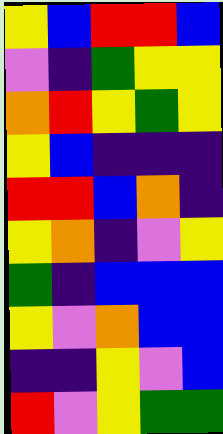[["yellow", "blue", "red", "red", "blue"], ["violet", "indigo", "green", "yellow", "yellow"], ["orange", "red", "yellow", "green", "yellow"], ["yellow", "blue", "indigo", "indigo", "indigo"], ["red", "red", "blue", "orange", "indigo"], ["yellow", "orange", "indigo", "violet", "yellow"], ["green", "indigo", "blue", "blue", "blue"], ["yellow", "violet", "orange", "blue", "blue"], ["indigo", "indigo", "yellow", "violet", "blue"], ["red", "violet", "yellow", "green", "green"]]